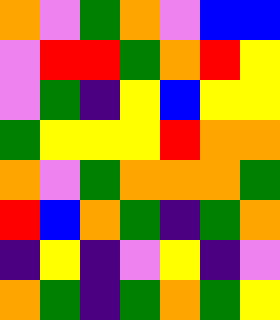[["orange", "violet", "green", "orange", "violet", "blue", "blue"], ["violet", "red", "red", "green", "orange", "red", "yellow"], ["violet", "green", "indigo", "yellow", "blue", "yellow", "yellow"], ["green", "yellow", "yellow", "yellow", "red", "orange", "orange"], ["orange", "violet", "green", "orange", "orange", "orange", "green"], ["red", "blue", "orange", "green", "indigo", "green", "orange"], ["indigo", "yellow", "indigo", "violet", "yellow", "indigo", "violet"], ["orange", "green", "indigo", "green", "orange", "green", "yellow"]]